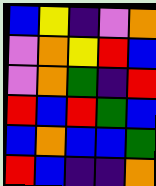[["blue", "yellow", "indigo", "violet", "orange"], ["violet", "orange", "yellow", "red", "blue"], ["violet", "orange", "green", "indigo", "red"], ["red", "blue", "red", "green", "blue"], ["blue", "orange", "blue", "blue", "green"], ["red", "blue", "indigo", "indigo", "orange"]]